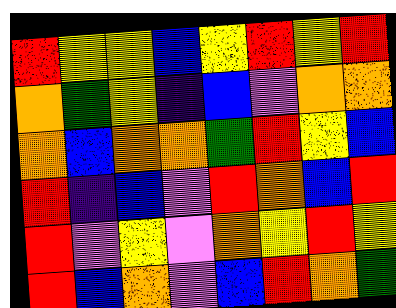[["red", "yellow", "yellow", "blue", "yellow", "red", "yellow", "red"], ["orange", "green", "yellow", "indigo", "blue", "violet", "orange", "orange"], ["orange", "blue", "orange", "orange", "green", "red", "yellow", "blue"], ["red", "indigo", "blue", "violet", "red", "orange", "blue", "red"], ["red", "violet", "yellow", "violet", "orange", "yellow", "red", "yellow"], ["red", "blue", "orange", "violet", "blue", "red", "orange", "green"]]